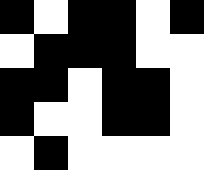[["black", "white", "black", "black", "white", "black"], ["white", "black", "black", "black", "white", "white"], ["black", "black", "white", "black", "black", "white"], ["black", "white", "white", "black", "black", "white"], ["white", "black", "white", "white", "white", "white"]]